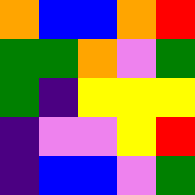[["orange", "blue", "blue", "orange", "red"], ["green", "green", "orange", "violet", "green"], ["green", "indigo", "yellow", "yellow", "yellow"], ["indigo", "violet", "violet", "yellow", "red"], ["indigo", "blue", "blue", "violet", "green"]]